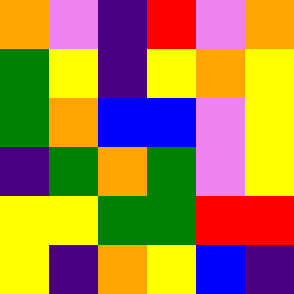[["orange", "violet", "indigo", "red", "violet", "orange"], ["green", "yellow", "indigo", "yellow", "orange", "yellow"], ["green", "orange", "blue", "blue", "violet", "yellow"], ["indigo", "green", "orange", "green", "violet", "yellow"], ["yellow", "yellow", "green", "green", "red", "red"], ["yellow", "indigo", "orange", "yellow", "blue", "indigo"]]